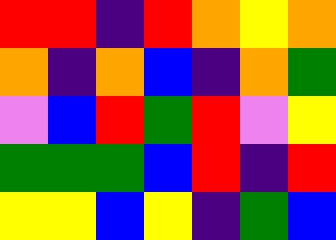[["red", "red", "indigo", "red", "orange", "yellow", "orange"], ["orange", "indigo", "orange", "blue", "indigo", "orange", "green"], ["violet", "blue", "red", "green", "red", "violet", "yellow"], ["green", "green", "green", "blue", "red", "indigo", "red"], ["yellow", "yellow", "blue", "yellow", "indigo", "green", "blue"]]